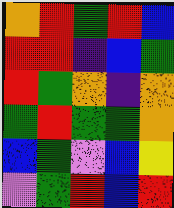[["orange", "red", "green", "red", "blue"], ["red", "red", "indigo", "blue", "green"], ["red", "green", "orange", "indigo", "orange"], ["green", "red", "green", "green", "orange"], ["blue", "green", "violet", "blue", "yellow"], ["violet", "green", "red", "blue", "red"]]